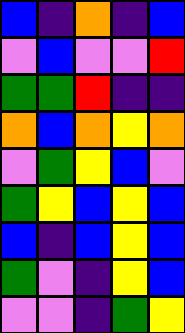[["blue", "indigo", "orange", "indigo", "blue"], ["violet", "blue", "violet", "violet", "red"], ["green", "green", "red", "indigo", "indigo"], ["orange", "blue", "orange", "yellow", "orange"], ["violet", "green", "yellow", "blue", "violet"], ["green", "yellow", "blue", "yellow", "blue"], ["blue", "indigo", "blue", "yellow", "blue"], ["green", "violet", "indigo", "yellow", "blue"], ["violet", "violet", "indigo", "green", "yellow"]]